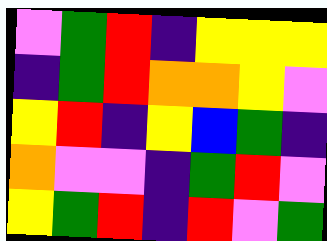[["violet", "green", "red", "indigo", "yellow", "yellow", "yellow"], ["indigo", "green", "red", "orange", "orange", "yellow", "violet"], ["yellow", "red", "indigo", "yellow", "blue", "green", "indigo"], ["orange", "violet", "violet", "indigo", "green", "red", "violet"], ["yellow", "green", "red", "indigo", "red", "violet", "green"]]